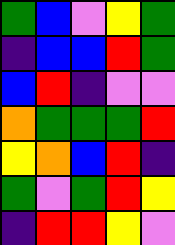[["green", "blue", "violet", "yellow", "green"], ["indigo", "blue", "blue", "red", "green"], ["blue", "red", "indigo", "violet", "violet"], ["orange", "green", "green", "green", "red"], ["yellow", "orange", "blue", "red", "indigo"], ["green", "violet", "green", "red", "yellow"], ["indigo", "red", "red", "yellow", "violet"]]